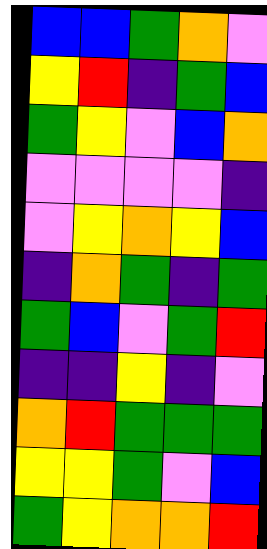[["blue", "blue", "green", "orange", "violet"], ["yellow", "red", "indigo", "green", "blue"], ["green", "yellow", "violet", "blue", "orange"], ["violet", "violet", "violet", "violet", "indigo"], ["violet", "yellow", "orange", "yellow", "blue"], ["indigo", "orange", "green", "indigo", "green"], ["green", "blue", "violet", "green", "red"], ["indigo", "indigo", "yellow", "indigo", "violet"], ["orange", "red", "green", "green", "green"], ["yellow", "yellow", "green", "violet", "blue"], ["green", "yellow", "orange", "orange", "red"]]